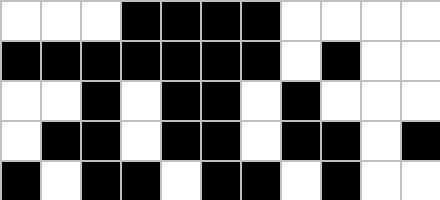[["white", "white", "white", "black", "black", "black", "black", "white", "white", "white", "white"], ["black", "black", "black", "black", "black", "black", "black", "white", "black", "white", "white"], ["white", "white", "black", "white", "black", "black", "white", "black", "white", "white", "white"], ["white", "black", "black", "white", "black", "black", "white", "black", "black", "white", "black"], ["black", "white", "black", "black", "white", "black", "black", "white", "black", "white", "white"]]